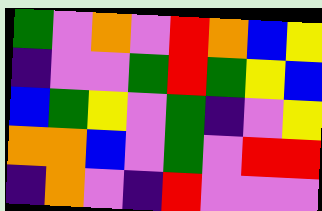[["green", "violet", "orange", "violet", "red", "orange", "blue", "yellow"], ["indigo", "violet", "violet", "green", "red", "green", "yellow", "blue"], ["blue", "green", "yellow", "violet", "green", "indigo", "violet", "yellow"], ["orange", "orange", "blue", "violet", "green", "violet", "red", "red"], ["indigo", "orange", "violet", "indigo", "red", "violet", "violet", "violet"]]